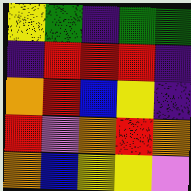[["yellow", "green", "indigo", "green", "green"], ["indigo", "red", "red", "red", "indigo"], ["orange", "red", "blue", "yellow", "indigo"], ["red", "violet", "orange", "red", "orange"], ["orange", "blue", "yellow", "yellow", "violet"]]